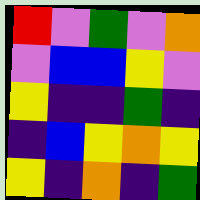[["red", "violet", "green", "violet", "orange"], ["violet", "blue", "blue", "yellow", "violet"], ["yellow", "indigo", "indigo", "green", "indigo"], ["indigo", "blue", "yellow", "orange", "yellow"], ["yellow", "indigo", "orange", "indigo", "green"]]